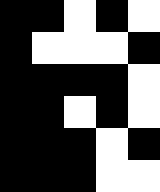[["black", "black", "white", "black", "white"], ["black", "white", "white", "white", "black"], ["black", "black", "black", "black", "white"], ["black", "black", "white", "black", "white"], ["black", "black", "black", "white", "black"], ["black", "black", "black", "white", "white"]]